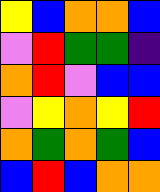[["yellow", "blue", "orange", "orange", "blue"], ["violet", "red", "green", "green", "indigo"], ["orange", "red", "violet", "blue", "blue"], ["violet", "yellow", "orange", "yellow", "red"], ["orange", "green", "orange", "green", "blue"], ["blue", "red", "blue", "orange", "orange"]]